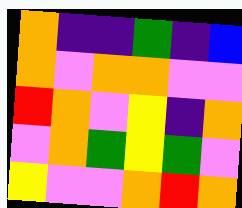[["orange", "indigo", "indigo", "green", "indigo", "blue"], ["orange", "violet", "orange", "orange", "violet", "violet"], ["red", "orange", "violet", "yellow", "indigo", "orange"], ["violet", "orange", "green", "yellow", "green", "violet"], ["yellow", "violet", "violet", "orange", "red", "orange"]]